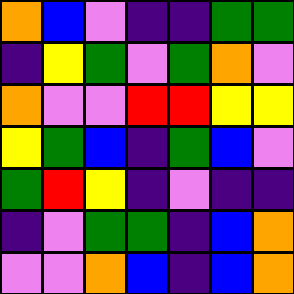[["orange", "blue", "violet", "indigo", "indigo", "green", "green"], ["indigo", "yellow", "green", "violet", "green", "orange", "violet"], ["orange", "violet", "violet", "red", "red", "yellow", "yellow"], ["yellow", "green", "blue", "indigo", "green", "blue", "violet"], ["green", "red", "yellow", "indigo", "violet", "indigo", "indigo"], ["indigo", "violet", "green", "green", "indigo", "blue", "orange"], ["violet", "violet", "orange", "blue", "indigo", "blue", "orange"]]